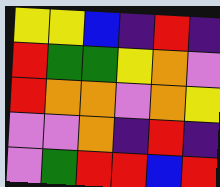[["yellow", "yellow", "blue", "indigo", "red", "indigo"], ["red", "green", "green", "yellow", "orange", "violet"], ["red", "orange", "orange", "violet", "orange", "yellow"], ["violet", "violet", "orange", "indigo", "red", "indigo"], ["violet", "green", "red", "red", "blue", "red"]]